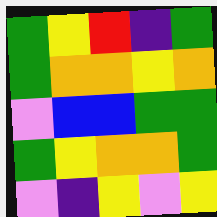[["green", "yellow", "red", "indigo", "green"], ["green", "orange", "orange", "yellow", "orange"], ["violet", "blue", "blue", "green", "green"], ["green", "yellow", "orange", "orange", "green"], ["violet", "indigo", "yellow", "violet", "yellow"]]